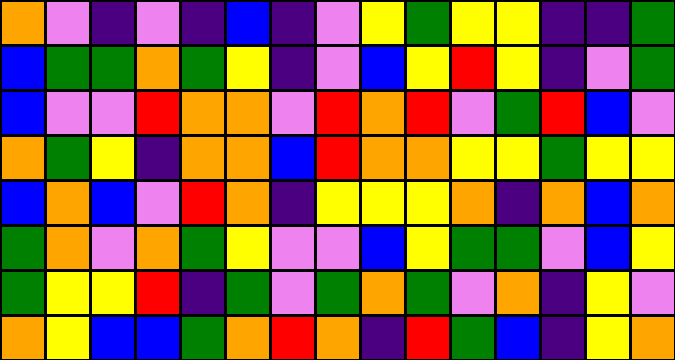[["orange", "violet", "indigo", "violet", "indigo", "blue", "indigo", "violet", "yellow", "green", "yellow", "yellow", "indigo", "indigo", "green"], ["blue", "green", "green", "orange", "green", "yellow", "indigo", "violet", "blue", "yellow", "red", "yellow", "indigo", "violet", "green"], ["blue", "violet", "violet", "red", "orange", "orange", "violet", "red", "orange", "red", "violet", "green", "red", "blue", "violet"], ["orange", "green", "yellow", "indigo", "orange", "orange", "blue", "red", "orange", "orange", "yellow", "yellow", "green", "yellow", "yellow"], ["blue", "orange", "blue", "violet", "red", "orange", "indigo", "yellow", "yellow", "yellow", "orange", "indigo", "orange", "blue", "orange"], ["green", "orange", "violet", "orange", "green", "yellow", "violet", "violet", "blue", "yellow", "green", "green", "violet", "blue", "yellow"], ["green", "yellow", "yellow", "red", "indigo", "green", "violet", "green", "orange", "green", "violet", "orange", "indigo", "yellow", "violet"], ["orange", "yellow", "blue", "blue", "green", "orange", "red", "orange", "indigo", "red", "green", "blue", "indigo", "yellow", "orange"]]